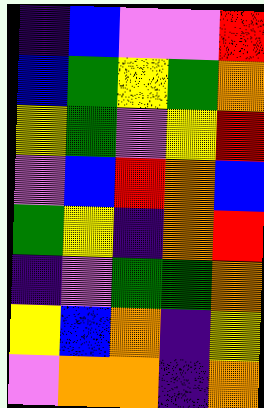[["indigo", "blue", "violet", "violet", "red"], ["blue", "green", "yellow", "green", "orange"], ["yellow", "green", "violet", "yellow", "red"], ["violet", "blue", "red", "orange", "blue"], ["green", "yellow", "indigo", "orange", "red"], ["indigo", "violet", "green", "green", "orange"], ["yellow", "blue", "orange", "indigo", "yellow"], ["violet", "orange", "orange", "indigo", "orange"]]